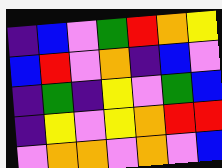[["indigo", "blue", "violet", "green", "red", "orange", "yellow"], ["blue", "red", "violet", "orange", "indigo", "blue", "violet"], ["indigo", "green", "indigo", "yellow", "violet", "green", "blue"], ["indigo", "yellow", "violet", "yellow", "orange", "red", "red"], ["violet", "orange", "orange", "violet", "orange", "violet", "blue"]]